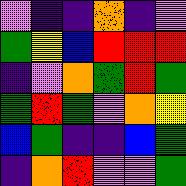[["violet", "indigo", "indigo", "orange", "indigo", "violet"], ["green", "yellow", "blue", "red", "red", "red"], ["indigo", "violet", "orange", "green", "red", "green"], ["green", "red", "green", "violet", "orange", "yellow"], ["blue", "green", "indigo", "indigo", "blue", "green"], ["indigo", "orange", "red", "violet", "violet", "green"]]